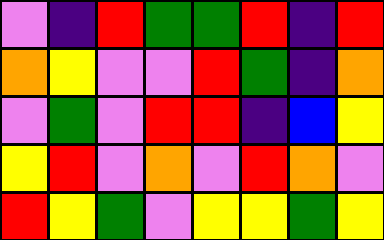[["violet", "indigo", "red", "green", "green", "red", "indigo", "red"], ["orange", "yellow", "violet", "violet", "red", "green", "indigo", "orange"], ["violet", "green", "violet", "red", "red", "indigo", "blue", "yellow"], ["yellow", "red", "violet", "orange", "violet", "red", "orange", "violet"], ["red", "yellow", "green", "violet", "yellow", "yellow", "green", "yellow"]]